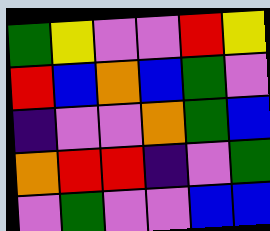[["green", "yellow", "violet", "violet", "red", "yellow"], ["red", "blue", "orange", "blue", "green", "violet"], ["indigo", "violet", "violet", "orange", "green", "blue"], ["orange", "red", "red", "indigo", "violet", "green"], ["violet", "green", "violet", "violet", "blue", "blue"]]